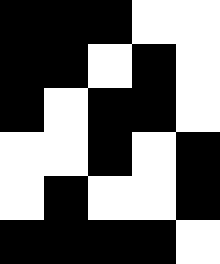[["black", "black", "black", "white", "white"], ["black", "black", "white", "black", "white"], ["black", "white", "black", "black", "white"], ["white", "white", "black", "white", "black"], ["white", "black", "white", "white", "black"], ["black", "black", "black", "black", "white"]]